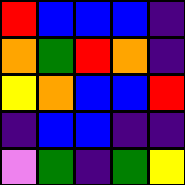[["red", "blue", "blue", "blue", "indigo"], ["orange", "green", "red", "orange", "indigo"], ["yellow", "orange", "blue", "blue", "red"], ["indigo", "blue", "blue", "indigo", "indigo"], ["violet", "green", "indigo", "green", "yellow"]]